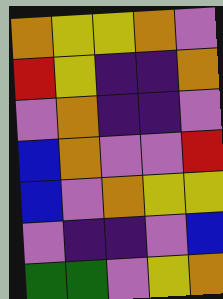[["orange", "yellow", "yellow", "orange", "violet"], ["red", "yellow", "indigo", "indigo", "orange"], ["violet", "orange", "indigo", "indigo", "violet"], ["blue", "orange", "violet", "violet", "red"], ["blue", "violet", "orange", "yellow", "yellow"], ["violet", "indigo", "indigo", "violet", "blue"], ["green", "green", "violet", "yellow", "orange"]]